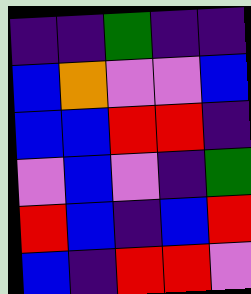[["indigo", "indigo", "green", "indigo", "indigo"], ["blue", "orange", "violet", "violet", "blue"], ["blue", "blue", "red", "red", "indigo"], ["violet", "blue", "violet", "indigo", "green"], ["red", "blue", "indigo", "blue", "red"], ["blue", "indigo", "red", "red", "violet"]]